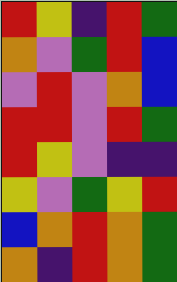[["red", "yellow", "indigo", "red", "green"], ["orange", "violet", "green", "red", "blue"], ["violet", "red", "violet", "orange", "blue"], ["red", "red", "violet", "red", "green"], ["red", "yellow", "violet", "indigo", "indigo"], ["yellow", "violet", "green", "yellow", "red"], ["blue", "orange", "red", "orange", "green"], ["orange", "indigo", "red", "orange", "green"]]